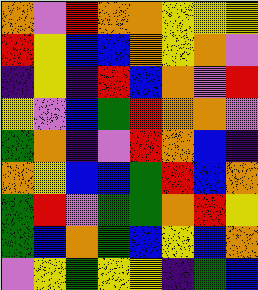[["orange", "violet", "red", "orange", "orange", "yellow", "yellow", "yellow"], ["red", "yellow", "blue", "blue", "orange", "yellow", "orange", "violet"], ["indigo", "yellow", "indigo", "red", "blue", "orange", "violet", "red"], ["yellow", "violet", "blue", "green", "red", "orange", "orange", "violet"], ["green", "orange", "indigo", "violet", "red", "orange", "blue", "indigo"], ["orange", "yellow", "blue", "blue", "green", "red", "blue", "orange"], ["green", "red", "violet", "green", "green", "orange", "red", "yellow"], ["green", "blue", "orange", "green", "blue", "yellow", "blue", "orange"], ["violet", "yellow", "green", "yellow", "yellow", "indigo", "green", "blue"]]